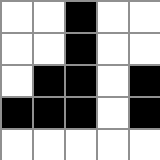[["white", "white", "black", "white", "white"], ["white", "white", "black", "white", "white"], ["white", "black", "black", "white", "black"], ["black", "black", "black", "white", "black"], ["white", "white", "white", "white", "white"]]